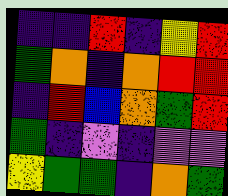[["indigo", "indigo", "red", "indigo", "yellow", "red"], ["green", "orange", "indigo", "orange", "red", "red"], ["indigo", "red", "blue", "orange", "green", "red"], ["green", "indigo", "violet", "indigo", "violet", "violet"], ["yellow", "green", "green", "indigo", "orange", "green"]]